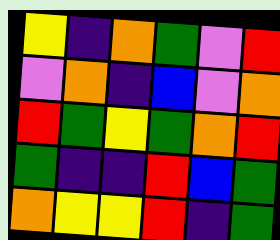[["yellow", "indigo", "orange", "green", "violet", "red"], ["violet", "orange", "indigo", "blue", "violet", "orange"], ["red", "green", "yellow", "green", "orange", "red"], ["green", "indigo", "indigo", "red", "blue", "green"], ["orange", "yellow", "yellow", "red", "indigo", "green"]]